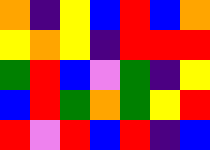[["orange", "indigo", "yellow", "blue", "red", "blue", "orange"], ["yellow", "orange", "yellow", "indigo", "red", "red", "red"], ["green", "red", "blue", "violet", "green", "indigo", "yellow"], ["blue", "red", "green", "orange", "green", "yellow", "red"], ["red", "violet", "red", "blue", "red", "indigo", "blue"]]